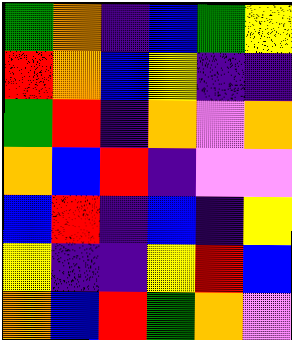[["green", "orange", "indigo", "blue", "green", "yellow"], ["red", "orange", "blue", "yellow", "indigo", "indigo"], ["green", "red", "indigo", "orange", "violet", "orange"], ["orange", "blue", "red", "indigo", "violet", "violet"], ["blue", "red", "indigo", "blue", "indigo", "yellow"], ["yellow", "indigo", "indigo", "yellow", "red", "blue"], ["orange", "blue", "red", "green", "orange", "violet"]]